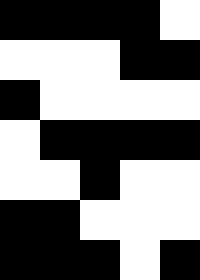[["black", "black", "black", "black", "white"], ["white", "white", "white", "black", "black"], ["black", "white", "white", "white", "white"], ["white", "black", "black", "black", "black"], ["white", "white", "black", "white", "white"], ["black", "black", "white", "white", "white"], ["black", "black", "black", "white", "black"]]